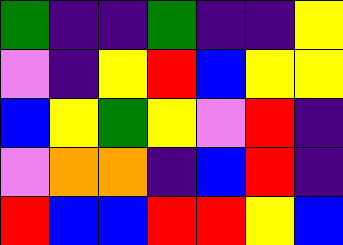[["green", "indigo", "indigo", "green", "indigo", "indigo", "yellow"], ["violet", "indigo", "yellow", "red", "blue", "yellow", "yellow"], ["blue", "yellow", "green", "yellow", "violet", "red", "indigo"], ["violet", "orange", "orange", "indigo", "blue", "red", "indigo"], ["red", "blue", "blue", "red", "red", "yellow", "blue"]]